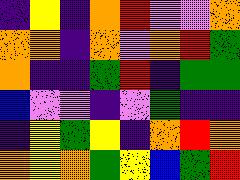[["indigo", "yellow", "indigo", "orange", "red", "violet", "violet", "orange"], ["orange", "orange", "indigo", "orange", "violet", "orange", "red", "green"], ["orange", "indigo", "indigo", "green", "red", "indigo", "green", "green"], ["blue", "violet", "violet", "indigo", "violet", "green", "indigo", "indigo"], ["indigo", "yellow", "green", "yellow", "indigo", "orange", "red", "orange"], ["orange", "yellow", "orange", "green", "yellow", "blue", "green", "red"]]